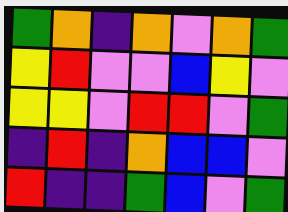[["green", "orange", "indigo", "orange", "violet", "orange", "green"], ["yellow", "red", "violet", "violet", "blue", "yellow", "violet"], ["yellow", "yellow", "violet", "red", "red", "violet", "green"], ["indigo", "red", "indigo", "orange", "blue", "blue", "violet"], ["red", "indigo", "indigo", "green", "blue", "violet", "green"]]